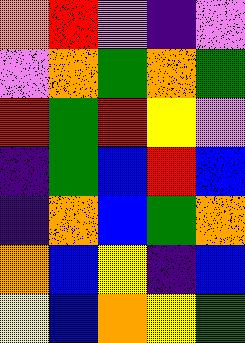[["orange", "red", "violet", "indigo", "violet"], ["violet", "orange", "green", "orange", "green"], ["red", "green", "red", "yellow", "violet"], ["indigo", "green", "blue", "red", "blue"], ["indigo", "orange", "blue", "green", "orange"], ["orange", "blue", "yellow", "indigo", "blue"], ["yellow", "blue", "orange", "yellow", "green"]]